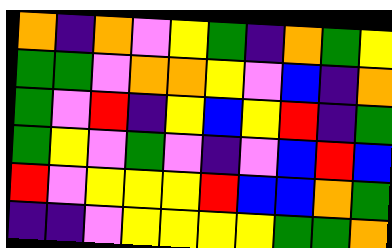[["orange", "indigo", "orange", "violet", "yellow", "green", "indigo", "orange", "green", "yellow"], ["green", "green", "violet", "orange", "orange", "yellow", "violet", "blue", "indigo", "orange"], ["green", "violet", "red", "indigo", "yellow", "blue", "yellow", "red", "indigo", "green"], ["green", "yellow", "violet", "green", "violet", "indigo", "violet", "blue", "red", "blue"], ["red", "violet", "yellow", "yellow", "yellow", "red", "blue", "blue", "orange", "green"], ["indigo", "indigo", "violet", "yellow", "yellow", "yellow", "yellow", "green", "green", "orange"]]